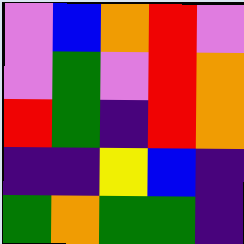[["violet", "blue", "orange", "red", "violet"], ["violet", "green", "violet", "red", "orange"], ["red", "green", "indigo", "red", "orange"], ["indigo", "indigo", "yellow", "blue", "indigo"], ["green", "orange", "green", "green", "indigo"]]